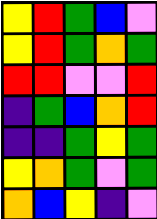[["yellow", "red", "green", "blue", "violet"], ["yellow", "red", "green", "orange", "green"], ["red", "red", "violet", "violet", "red"], ["indigo", "green", "blue", "orange", "red"], ["indigo", "indigo", "green", "yellow", "green"], ["yellow", "orange", "green", "violet", "green"], ["orange", "blue", "yellow", "indigo", "violet"]]